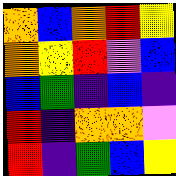[["orange", "blue", "orange", "red", "yellow"], ["orange", "yellow", "red", "violet", "blue"], ["blue", "green", "indigo", "blue", "indigo"], ["red", "indigo", "orange", "orange", "violet"], ["red", "indigo", "green", "blue", "yellow"]]